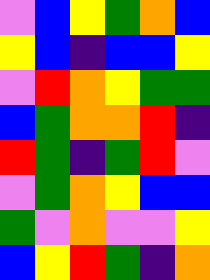[["violet", "blue", "yellow", "green", "orange", "blue"], ["yellow", "blue", "indigo", "blue", "blue", "yellow"], ["violet", "red", "orange", "yellow", "green", "green"], ["blue", "green", "orange", "orange", "red", "indigo"], ["red", "green", "indigo", "green", "red", "violet"], ["violet", "green", "orange", "yellow", "blue", "blue"], ["green", "violet", "orange", "violet", "violet", "yellow"], ["blue", "yellow", "red", "green", "indigo", "orange"]]